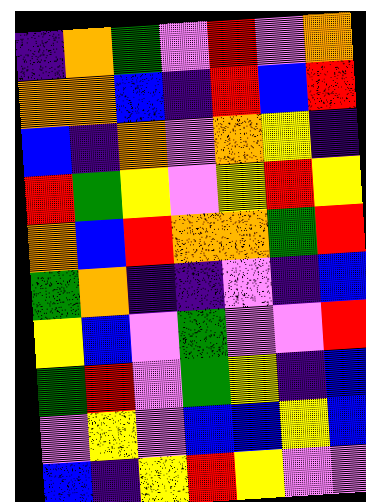[["indigo", "orange", "green", "violet", "red", "violet", "orange"], ["orange", "orange", "blue", "indigo", "red", "blue", "red"], ["blue", "indigo", "orange", "violet", "orange", "yellow", "indigo"], ["red", "green", "yellow", "violet", "yellow", "red", "yellow"], ["orange", "blue", "red", "orange", "orange", "green", "red"], ["green", "orange", "indigo", "indigo", "violet", "indigo", "blue"], ["yellow", "blue", "violet", "green", "violet", "violet", "red"], ["green", "red", "violet", "green", "yellow", "indigo", "blue"], ["violet", "yellow", "violet", "blue", "blue", "yellow", "blue"], ["blue", "indigo", "yellow", "red", "yellow", "violet", "violet"]]